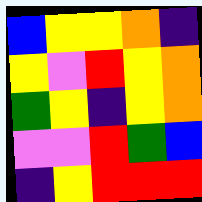[["blue", "yellow", "yellow", "orange", "indigo"], ["yellow", "violet", "red", "yellow", "orange"], ["green", "yellow", "indigo", "yellow", "orange"], ["violet", "violet", "red", "green", "blue"], ["indigo", "yellow", "red", "red", "red"]]